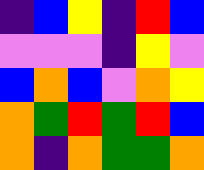[["indigo", "blue", "yellow", "indigo", "red", "blue"], ["violet", "violet", "violet", "indigo", "yellow", "violet"], ["blue", "orange", "blue", "violet", "orange", "yellow"], ["orange", "green", "red", "green", "red", "blue"], ["orange", "indigo", "orange", "green", "green", "orange"]]